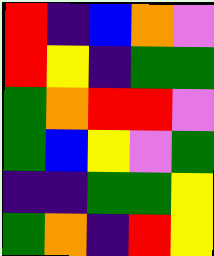[["red", "indigo", "blue", "orange", "violet"], ["red", "yellow", "indigo", "green", "green"], ["green", "orange", "red", "red", "violet"], ["green", "blue", "yellow", "violet", "green"], ["indigo", "indigo", "green", "green", "yellow"], ["green", "orange", "indigo", "red", "yellow"]]